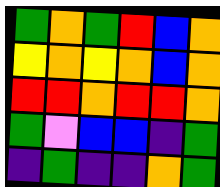[["green", "orange", "green", "red", "blue", "orange"], ["yellow", "orange", "yellow", "orange", "blue", "orange"], ["red", "red", "orange", "red", "red", "orange"], ["green", "violet", "blue", "blue", "indigo", "green"], ["indigo", "green", "indigo", "indigo", "orange", "green"]]